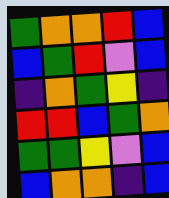[["green", "orange", "orange", "red", "blue"], ["blue", "green", "red", "violet", "blue"], ["indigo", "orange", "green", "yellow", "indigo"], ["red", "red", "blue", "green", "orange"], ["green", "green", "yellow", "violet", "blue"], ["blue", "orange", "orange", "indigo", "blue"]]